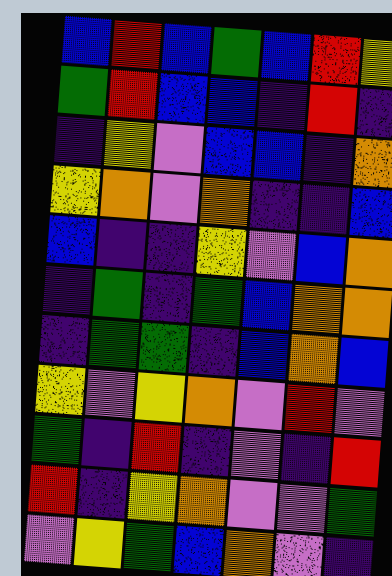[["blue", "red", "blue", "green", "blue", "red", "yellow"], ["green", "red", "blue", "blue", "indigo", "red", "indigo"], ["indigo", "yellow", "violet", "blue", "blue", "indigo", "orange"], ["yellow", "orange", "violet", "orange", "indigo", "indigo", "blue"], ["blue", "indigo", "indigo", "yellow", "violet", "blue", "orange"], ["indigo", "green", "indigo", "green", "blue", "orange", "orange"], ["indigo", "green", "green", "indigo", "blue", "orange", "blue"], ["yellow", "violet", "yellow", "orange", "violet", "red", "violet"], ["green", "indigo", "red", "indigo", "violet", "indigo", "red"], ["red", "indigo", "yellow", "orange", "violet", "violet", "green"], ["violet", "yellow", "green", "blue", "orange", "violet", "indigo"]]